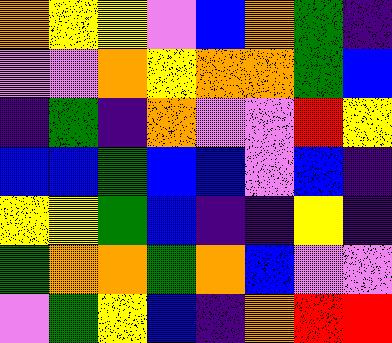[["orange", "yellow", "yellow", "violet", "blue", "orange", "green", "indigo"], ["violet", "violet", "orange", "yellow", "orange", "orange", "green", "blue"], ["indigo", "green", "indigo", "orange", "violet", "violet", "red", "yellow"], ["blue", "blue", "green", "blue", "blue", "violet", "blue", "indigo"], ["yellow", "yellow", "green", "blue", "indigo", "indigo", "yellow", "indigo"], ["green", "orange", "orange", "green", "orange", "blue", "violet", "violet"], ["violet", "green", "yellow", "blue", "indigo", "orange", "red", "red"]]